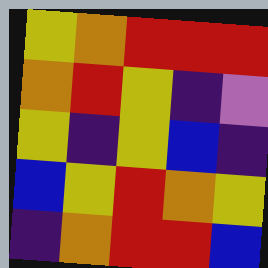[["yellow", "orange", "red", "red", "red"], ["orange", "red", "yellow", "indigo", "violet"], ["yellow", "indigo", "yellow", "blue", "indigo"], ["blue", "yellow", "red", "orange", "yellow"], ["indigo", "orange", "red", "red", "blue"]]